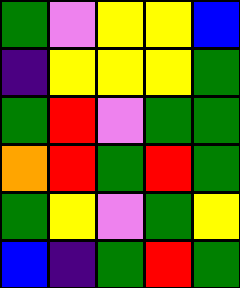[["green", "violet", "yellow", "yellow", "blue"], ["indigo", "yellow", "yellow", "yellow", "green"], ["green", "red", "violet", "green", "green"], ["orange", "red", "green", "red", "green"], ["green", "yellow", "violet", "green", "yellow"], ["blue", "indigo", "green", "red", "green"]]